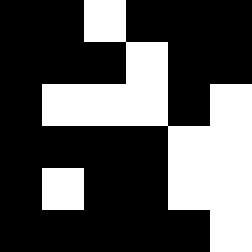[["black", "black", "white", "black", "black", "black"], ["black", "black", "black", "white", "black", "black"], ["black", "white", "white", "white", "black", "white"], ["black", "black", "black", "black", "white", "white"], ["black", "white", "black", "black", "white", "white"], ["black", "black", "black", "black", "black", "white"]]